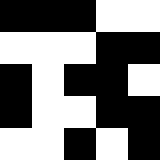[["black", "black", "black", "white", "white"], ["white", "white", "white", "black", "black"], ["black", "white", "black", "black", "white"], ["black", "white", "white", "black", "black"], ["white", "white", "black", "white", "black"]]